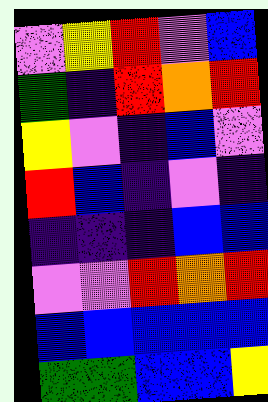[["violet", "yellow", "red", "violet", "blue"], ["green", "indigo", "red", "orange", "red"], ["yellow", "violet", "indigo", "blue", "violet"], ["red", "blue", "indigo", "violet", "indigo"], ["indigo", "indigo", "indigo", "blue", "blue"], ["violet", "violet", "red", "orange", "red"], ["blue", "blue", "blue", "blue", "blue"], ["green", "green", "blue", "blue", "yellow"]]